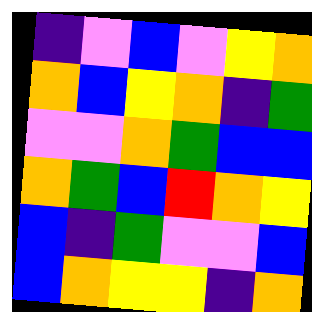[["indigo", "violet", "blue", "violet", "yellow", "orange"], ["orange", "blue", "yellow", "orange", "indigo", "green"], ["violet", "violet", "orange", "green", "blue", "blue"], ["orange", "green", "blue", "red", "orange", "yellow"], ["blue", "indigo", "green", "violet", "violet", "blue"], ["blue", "orange", "yellow", "yellow", "indigo", "orange"]]